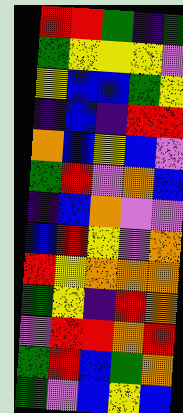[["red", "red", "green", "indigo", "green"], ["green", "yellow", "yellow", "yellow", "violet"], ["yellow", "blue", "blue", "green", "yellow"], ["indigo", "blue", "indigo", "red", "red"], ["orange", "blue", "yellow", "blue", "violet"], ["green", "red", "violet", "orange", "blue"], ["indigo", "blue", "orange", "violet", "violet"], ["blue", "red", "yellow", "violet", "orange"], ["red", "yellow", "orange", "orange", "orange"], ["green", "yellow", "indigo", "red", "orange"], ["violet", "red", "red", "orange", "red"], ["green", "red", "blue", "green", "orange"], ["green", "violet", "blue", "yellow", "blue"]]